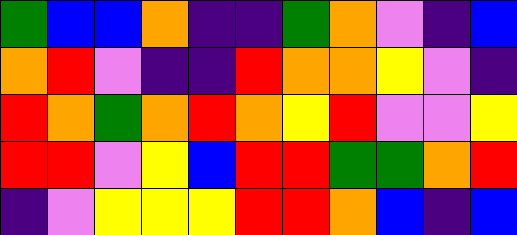[["green", "blue", "blue", "orange", "indigo", "indigo", "green", "orange", "violet", "indigo", "blue"], ["orange", "red", "violet", "indigo", "indigo", "red", "orange", "orange", "yellow", "violet", "indigo"], ["red", "orange", "green", "orange", "red", "orange", "yellow", "red", "violet", "violet", "yellow"], ["red", "red", "violet", "yellow", "blue", "red", "red", "green", "green", "orange", "red"], ["indigo", "violet", "yellow", "yellow", "yellow", "red", "red", "orange", "blue", "indigo", "blue"]]